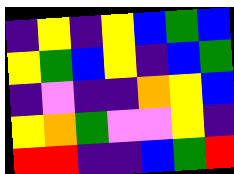[["indigo", "yellow", "indigo", "yellow", "blue", "green", "blue"], ["yellow", "green", "blue", "yellow", "indigo", "blue", "green"], ["indigo", "violet", "indigo", "indigo", "orange", "yellow", "blue"], ["yellow", "orange", "green", "violet", "violet", "yellow", "indigo"], ["red", "red", "indigo", "indigo", "blue", "green", "red"]]